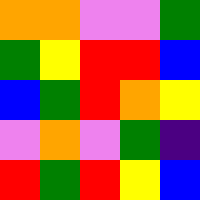[["orange", "orange", "violet", "violet", "green"], ["green", "yellow", "red", "red", "blue"], ["blue", "green", "red", "orange", "yellow"], ["violet", "orange", "violet", "green", "indigo"], ["red", "green", "red", "yellow", "blue"]]